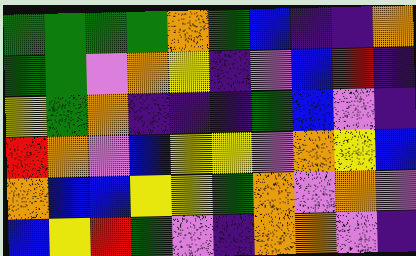[["green", "green", "green", "green", "orange", "green", "blue", "indigo", "indigo", "orange"], ["green", "green", "violet", "orange", "yellow", "indigo", "violet", "blue", "red", "indigo"], ["yellow", "green", "orange", "indigo", "indigo", "indigo", "green", "blue", "violet", "indigo"], ["red", "orange", "violet", "blue", "yellow", "yellow", "violet", "orange", "yellow", "blue"], ["orange", "blue", "blue", "yellow", "yellow", "green", "orange", "violet", "orange", "violet"], ["blue", "yellow", "red", "green", "violet", "indigo", "orange", "orange", "violet", "indigo"]]